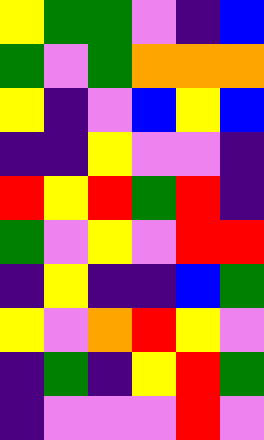[["yellow", "green", "green", "violet", "indigo", "blue"], ["green", "violet", "green", "orange", "orange", "orange"], ["yellow", "indigo", "violet", "blue", "yellow", "blue"], ["indigo", "indigo", "yellow", "violet", "violet", "indigo"], ["red", "yellow", "red", "green", "red", "indigo"], ["green", "violet", "yellow", "violet", "red", "red"], ["indigo", "yellow", "indigo", "indigo", "blue", "green"], ["yellow", "violet", "orange", "red", "yellow", "violet"], ["indigo", "green", "indigo", "yellow", "red", "green"], ["indigo", "violet", "violet", "violet", "red", "violet"]]